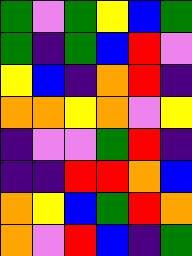[["green", "violet", "green", "yellow", "blue", "green"], ["green", "indigo", "green", "blue", "red", "violet"], ["yellow", "blue", "indigo", "orange", "red", "indigo"], ["orange", "orange", "yellow", "orange", "violet", "yellow"], ["indigo", "violet", "violet", "green", "red", "indigo"], ["indigo", "indigo", "red", "red", "orange", "blue"], ["orange", "yellow", "blue", "green", "red", "orange"], ["orange", "violet", "red", "blue", "indigo", "green"]]